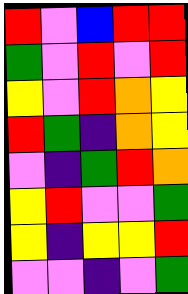[["red", "violet", "blue", "red", "red"], ["green", "violet", "red", "violet", "red"], ["yellow", "violet", "red", "orange", "yellow"], ["red", "green", "indigo", "orange", "yellow"], ["violet", "indigo", "green", "red", "orange"], ["yellow", "red", "violet", "violet", "green"], ["yellow", "indigo", "yellow", "yellow", "red"], ["violet", "violet", "indigo", "violet", "green"]]